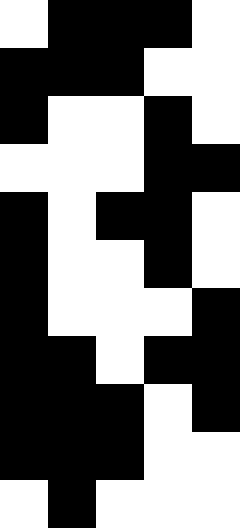[["white", "black", "black", "black", "white"], ["black", "black", "black", "white", "white"], ["black", "white", "white", "black", "white"], ["white", "white", "white", "black", "black"], ["black", "white", "black", "black", "white"], ["black", "white", "white", "black", "white"], ["black", "white", "white", "white", "black"], ["black", "black", "white", "black", "black"], ["black", "black", "black", "white", "black"], ["black", "black", "black", "white", "white"], ["white", "black", "white", "white", "white"]]